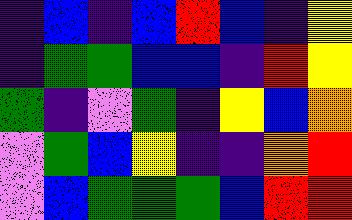[["indigo", "blue", "indigo", "blue", "red", "blue", "indigo", "yellow"], ["indigo", "green", "green", "blue", "blue", "indigo", "red", "yellow"], ["green", "indigo", "violet", "green", "indigo", "yellow", "blue", "orange"], ["violet", "green", "blue", "yellow", "indigo", "indigo", "orange", "red"], ["violet", "blue", "green", "green", "green", "blue", "red", "red"]]